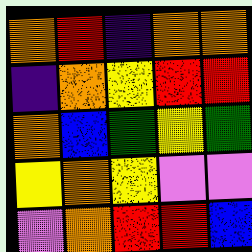[["orange", "red", "indigo", "orange", "orange"], ["indigo", "orange", "yellow", "red", "red"], ["orange", "blue", "green", "yellow", "green"], ["yellow", "orange", "yellow", "violet", "violet"], ["violet", "orange", "red", "red", "blue"]]